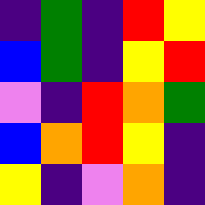[["indigo", "green", "indigo", "red", "yellow"], ["blue", "green", "indigo", "yellow", "red"], ["violet", "indigo", "red", "orange", "green"], ["blue", "orange", "red", "yellow", "indigo"], ["yellow", "indigo", "violet", "orange", "indigo"]]